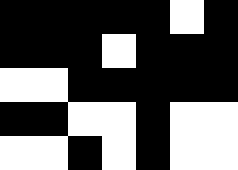[["black", "black", "black", "black", "black", "white", "black"], ["black", "black", "black", "white", "black", "black", "black"], ["white", "white", "black", "black", "black", "black", "black"], ["black", "black", "white", "white", "black", "white", "white"], ["white", "white", "black", "white", "black", "white", "white"]]